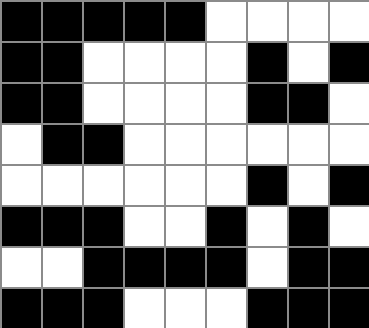[["black", "black", "black", "black", "black", "white", "white", "white", "white"], ["black", "black", "white", "white", "white", "white", "black", "white", "black"], ["black", "black", "white", "white", "white", "white", "black", "black", "white"], ["white", "black", "black", "white", "white", "white", "white", "white", "white"], ["white", "white", "white", "white", "white", "white", "black", "white", "black"], ["black", "black", "black", "white", "white", "black", "white", "black", "white"], ["white", "white", "black", "black", "black", "black", "white", "black", "black"], ["black", "black", "black", "white", "white", "white", "black", "black", "black"]]